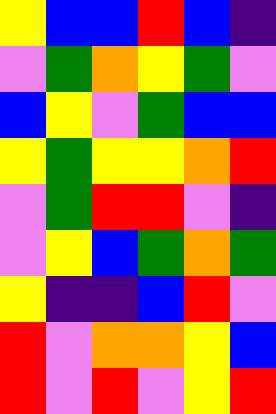[["yellow", "blue", "blue", "red", "blue", "indigo"], ["violet", "green", "orange", "yellow", "green", "violet"], ["blue", "yellow", "violet", "green", "blue", "blue"], ["yellow", "green", "yellow", "yellow", "orange", "red"], ["violet", "green", "red", "red", "violet", "indigo"], ["violet", "yellow", "blue", "green", "orange", "green"], ["yellow", "indigo", "indigo", "blue", "red", "violet"], ["red", "violet", "orange", "orange", "yellow", "blue"], ["red", "violet", "red", "violet", "yellow", "red"]]